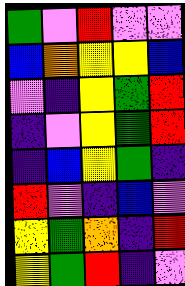[["green", "violet", "red", "violet", "violet"], ["blue", "orange", "yellow", "yellow", "blue"], ["violet", "indigo", "yellow", "green", "red"], ["indigo", "violet", "yellow", "green", "red"], ["indigo", "blue", "yellow", "green", "indigo"], ["red", "violet", "indigo", "blue", "violet"], ["yellow", "green", "orange", "indigo", "red"], ["yellow", "green", "red", "indigo", "violet"]]